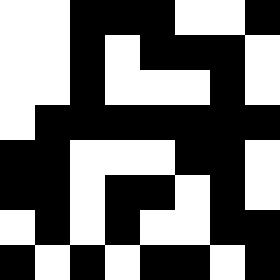[["white", "white", "black", "black", "black", "white", "white", "black"], ["white", "white", "black", "white", "black", "black", "black", "white"], ["white", "white", "black", "white", "white", "white", "black", "white"], ["white", "black", "black", "black", "black", "black", "black", "black"], ["black", "black", "white", "white", "white", "black", "black", "white"], ["black", "black", "white", "black", "black", "white", "black", "white"], ["white", "black", "white", "black", "white", "white", "black", "black"], ["black", "white", "black", "white", "black", "black", "white", "black"]]